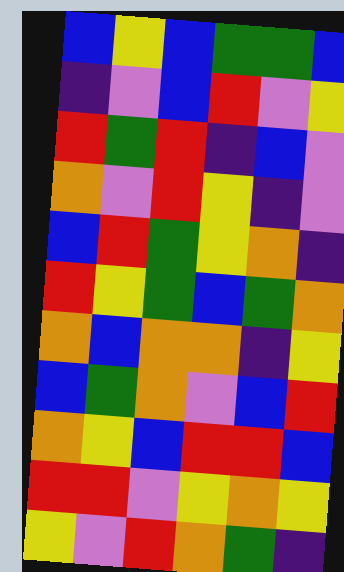[["blue", "yellow", "blue", "green", "green", "blue"], ["indigo", "violet", "blue", "red", "violet", "yellow"], ["red", "green", "red", "indigo", "blue", "violet"], ["orange", "violet", "red", "yellow", "indigo", "violet"], ["blue", "red", "green", "yellow", "orange", "indigo"], ["red", "yellow", "green", "blue", "green", "orange"], ["orange", "blue", "orange", "orange", "indigo", "yellow"], ["blue", "green", "orange", "violet", "blue", "red"], ["orange", "yellow", "blue", "red", "red", "blue"], ["red", "red", "violet", "yellow", "orange", "yellow"], ["yellow", "violet", "red", "orange", "green", "indigo"]]